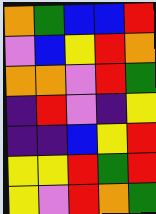[["orange", "green", "blue", "blue", "red"], ["violet", "blue", "yellow", "red", "orange"], ["orange", "orange", "violet", "red", "green"], ["indigo", "red", "violet", "indigo", "yellow"], ["indigo", "indigo", "blue", "yellow", "red"], ["yellow", "yellow", "red", "green", "red"], ["yellow", "violet", "red", "orange", "green"]]